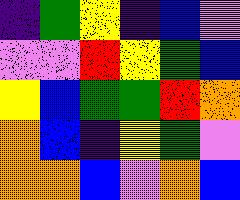[["indigo", "green", "yellow", "indigo", "blue", "violet"], ["violet", "violet", "red", "yellow", "green", "blue"], ["yellow", "blue", "green", "green", "red", "orange"], ["orange", "blue", "indigo", "yellow", "green", "violet"], ["orange", "orange", "blue", "violet", "orange", "blue"]]